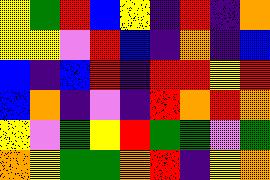[["yellow", "green", "red", "blue", "yellow", "indigo", "red", "indigo", "orange"], ["yellow", "yellow", "violet", "red", "blue", "indigo", "orange", "indigo", "blue"], ["blue", "indigo", "blue", "red", "indigo", "red", "red", "yellow", "red"], ["blue", "orange", "indigo", "violet", "indigo", "red", "orange", "red", "orange"], ["yellow", "violet", "green", "yellow", "red", "green", "green", "violet", "green"], ["orange", "yellow", "green", "green", "orange", "red", "indigo", "yellow", "orange"]]